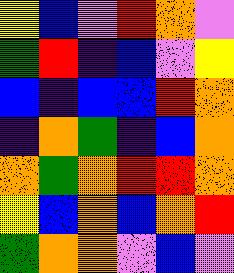[["yellow", "blue", "violet", "red", "orange", "violet"], ["green", "red", "indigo", "blue", "violet", "yellow"], ["blue", "indigo", "blue", "blue", "red", "orange"], ["indigo", "orange", "green", "indigo", "blue", "orange"], ["orange", "green", "orange", "red", "red", "orange"], ["yellow", "blue", "orange", "blue", "orange", "red"], ["green", "orange", "orange", "violet", "blue", "violet"]]